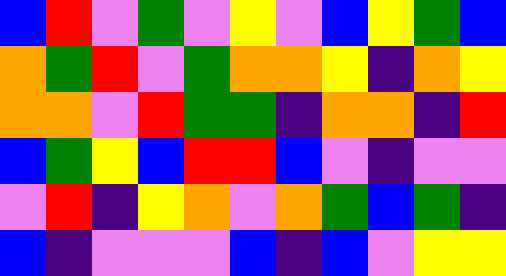[["blue", "red", "violet", "green", "violet", "yellow", "violet", "blue", "yellow", "green", "blue"], ["orange", "green", "red", "violet", "green", "orange", "orange", "yellow", "indigo", "orange", "yellow"], ["orange", "orange", "violet", "red", "green", "green", "indigo", "orange", "orange", "indigo", "red"], ["blue", "green", "yellow", "blue", "red", "red", "blue", "violet", "indigo", "violet", "violet"], ["violet", "red", "indigo", "yellow", "orange", "violet", "orange", "green", "blue", "green", "indigo"], ["blue", "indigo", "violet", "violet", "violet", "blue", "indigo", "blue", "violet", "yellow", "yellow"]]